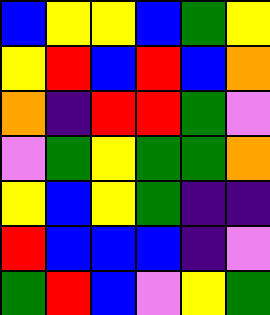[["blue", "yellow", "yellow", "blue", "green", "yellow"], ["yellow", "red", "blue", "red", "blue", "orange"], ["orange", "indigo", "red", "red", "green", "violet"], ["violet", "green", "yellow", "green", "green", "orange"], ["yellow", "blue", "yellow", "green", "indigo", "indigo"], ["red", "blue", "blue", "blue", "indigo", "violet"], ["green", "red", "blue", "violet", "yellow", "green"]]